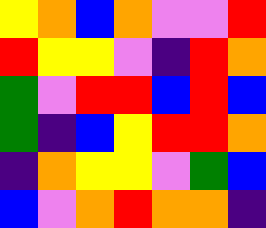[["yellow", "orange", "blue", "orange", "violet", "violet", "red"], ["red", "yellow", "yellow", "violet", "indigo", "red", "orange"], ["green", "violet", "red", "red", "blue", "red", "blue"], ["green", "indigo", "blue", "yellow", "red", "red", "orange"], ["indigo", "orange", "yellow", "yellow", "violet", "green", "blue"], ["blue", "violet", "orange", "red", "orange", "orange", "indigo"]]